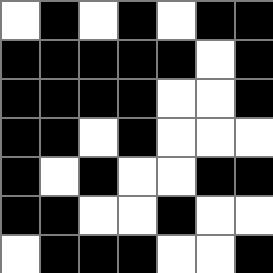[["white", "black", "white", "black", "white", "black", "black"], ["black", "black", "black", "black", "black", "white", "black"], ["black", "black", "black", "black", "white", "white", "black"], ["black", "black", "white", "black", "white", "white", "white"], ["black", "white", "black", "white", "white", "black", "black"], ["black", "black", "white", "white", "black", "white", "white"], ["white", "black", "black", "black", "white", "white", "black"]]